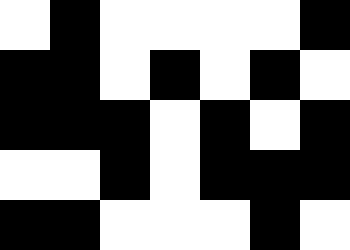[["white", "black", "white", "white", "white", "white", "black"], ["black", "black", "white", "black", "white", "black", "white"], ["black", "black", "black", "white", "black", "white", "black"], ["white", "white", "black", "white", "black", "black", "black"], ["black", "black", "white", "white", "white", "black", "white"]]